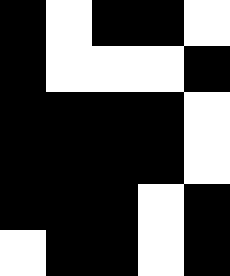[["black", "white", "black", "black", "white"], ["black", "white", "white", "white", "black"], ["black", "black", "black", "black", "white"], ["black", "black", "black", "black", "white"], ["black", "black", "black", "white", "black"], ["white", "black", "black", "white", "black"]]